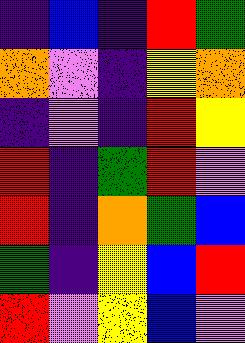[["indigo", "blue", "indigo", "red", "green"], ["orange", "violet", "indigo", "yellow", "orange"], ["indigo", "violet", "indigo", "red", "yellow"], ["red", "indigo", "green", "red", "violet"], ["red", "indigo", "orange", "green", "blue"], ["green", "indigo", "yellow", "blue", "red"], ["red", "violet", "yellow", "blue", "violet"]]